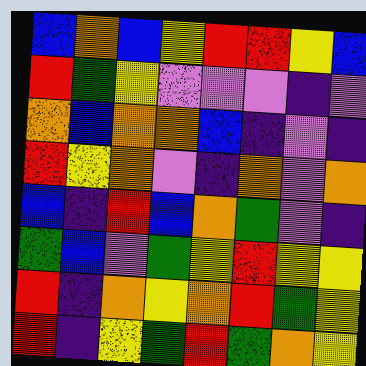[["blue", "orange", "blue", "yellow", "red", "red", "yellow", "blue"], ["red", "green", "yellow", "violet", "violet", "violet", "indigo", "violet"], ["orange", "blue", "orange", "orange", "blue", "indigo", "violet", "indigo"], ["red", "yellow", "orange", "violet", "indigo", "orange", "violet", "orange"], ["blue", "indigo", "red", "blue", "orange", "green", "violet", "indigo"], ["green", "blue", "violet", "green", "yellow", "red", "yellow", "yellow"], ["red", "indigo", "orange", "yellow", "orange", "red", "green", "yellow"], ["red", "indigo", "yellow", "green", "red", "green", "orange", "yellow"]]